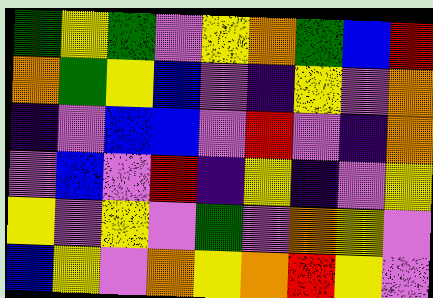[["green", "yellow", "green", "violet", "yellow", "orange", "green", "blue", "red"], ["orange", "green", "yellow", "blue", "violet", "indigo", "yellow", "violet", "orange"], ["indigo", "violet", "blue", "blue", "violet", "red", "violet", "indigo", "orange"], ["violet", "blue", "violet", "red", "indigo", "yellow", "indigo", "violet", "yellow"], ["yellow", "violet", "yellow", "violet", "green", "violet", "orange", "yellow", "violet"], ["blue", "yellow", "violet", "orange", "yellow", "orange", "red", "yellow", "violet"]]